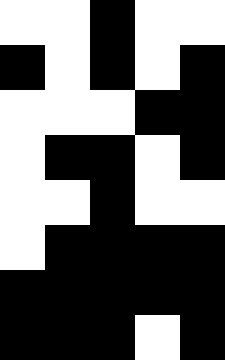[["white", "white", "black", "white", "white"], ["black", "white", "black", "white", "black"], ["white", "white", "white", "black", "black"], ["white", "black", "black", "white", "black"], ["white", "white", "black", "white", "white"], ["white", "black", "black", "black", "black"], ["black", "black", "black", "black", "black"], ["black", "black", "black", "white", "black"]]